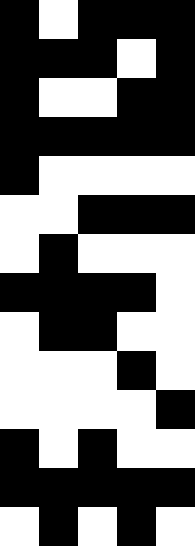[["black", "white", "black", "black", "black"], ["black", "black", "black", "white", "black"], ["black", "white", "white", "black", "black"], ["black", "black", "black", "black", "black"], ["black", "white", "white", "white", "white"], ["white", "white", "black", "black", "black"], ["white", "black", "white", "white", "white"], ["black", "black", "black", "black", "white"], ["white", "black", "black", "white", "white"], ["white", "white", "white", "black", "white"], ["white", "white", "white", "white", "black"], ["black", "white", "black", "white", "white"], ["black", "black", "black", "black", "black"], ["white", "black", "white", "black", "white"]]